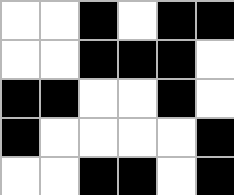[["white", "white", "black", "white", "black", "black"], ["white", "white", "black", "black", "black", "white"], ["black", "black", "white", "white", "black", "white"], ["black", "white", "white", "white", "white", "black"], ["white", "white", "black", "black", "white", "black"]]